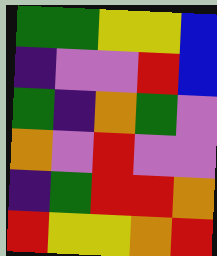[["green", "green", "yellow", "yellow", "blue"], ["indigo", "violet", "violet", "red", "blue"], ["green", "indigo", "orange", "green", "violet"], ["orange", "violet", "red", "violet", "violet"], ["indigo", "green", "red", "red", "orange"], ["red", "yellow", "yellow", "orange", "red"]]